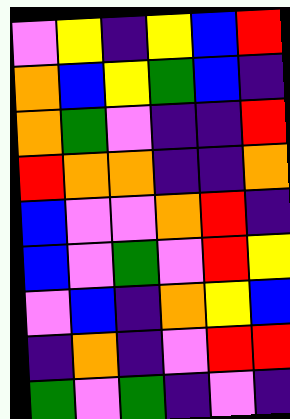[["violet", "yellow", "indigo", "yellow", "blue", "red"], ["orange", "blue", "yellow", "green", "blue", "indigo"], ["orange", "green", "violet", "indigo", "indigo", "red"], ["red", "orange", "orange", "indigo", "indigo", "orange"], ["blue", "violet", "violet", "orange", "red", "indigo"], ["blue", "violet", "green", "violet", "red", "yellow"], ["violet", "blue", "indigo", "orange", "yellow", "blue"], ["indigo", "orange", "indigo", "violet", "red", "red"], ["green", "violet", "green", "indigo", "violet", "indigo"]]